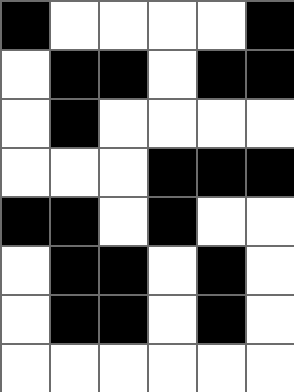[["black", "white", "white", "white", "white", "black"], ["white", "black", "black", "white", "black", "black"], ["white", "black", "white", "white", "white", "white"], ["white", "white", "white", "black", "black", "black"], ["black", "black", "white", "black", "white", "white"], ["white", "black", "black", "white", "black", "white"], ["white", "black", "black", "white", "black", "white"], ["white", "white", "white", "white", "white", "white"]]